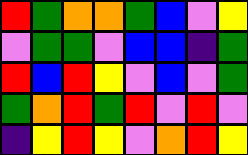[["red", "green", "orange", "orange", "green", "blue", "violet", "yellow"], ["violet", "green", "green", "violet", "blue", "blue", "indigo", "green"], ["red", "blue", "red", "yellow", "violet", "blue", "violet", "green"], ["green", "orange", "red", "green", "red", "violet", "red", "violet"], ["indigo", "yellow", "red", "yellow", "violet", "orange", "red", "yellow"]]